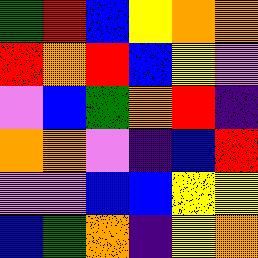[["green", "red", "blue", "yellow", "orange", "orange"], ["red", "orange", "red", "blue", "yellow", "violet"], ["violet", "blue", "green", "orange", "red", "indigo"], ["orange", "orange", "violet", "indigo", "blue", "red"], ["violet", "violet", "blue", "blue", "yellow", "yellow"], ["blue", "green", "orange", "indigo", "yellow", "orange"]]